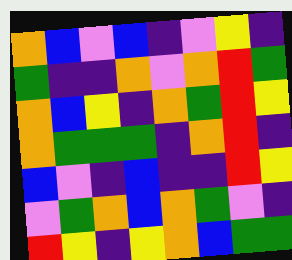[["orange", "blue", "violet", "blue", "indigo", "violet", "yellow", "indigo"], ["green", "indigo", "indigo", "orange", "violet", "orange", "red", "green"], ["orange", "blue", "yellow", "indigo", "orange", "green", "red", "yellow"], ["orange", "green", "green", "green", "indigo", "orange", "red", "indigo"], ["blue", "violet", "indigo", "blue", "indigo", "indigo", "red", "yellow"], ["violet", "green", "orange", "blue", "orange", "green", "violet", "indigo"], ["red", "yellow", "indigo", "yellow", "orange", "blue", "green", "green"]]